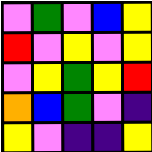[["violet", "green", "violet", "blue", "yellow"], ["red", "violet", "yellow", "violet", "yellow"], ["violet", "yellow", "green", "yellow", "red"], ["orange", "blue", "green", "violet", "indigo"], ["yellow", "violet", "indigo", "indigo", "yellow"]]